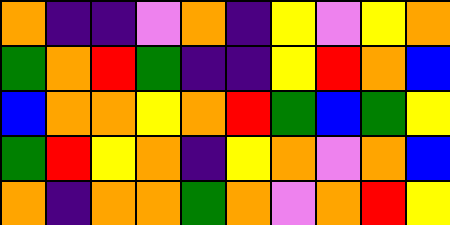[["orange", "indigo", "indigo", "violet", "orange", "indigo", "yellow", "violet", "yellow", "orange"], ["green", "orange", "red", "green", "indigo", "indigo", "yellow", "red", "orange", "blue"], ["blue", "orange", "orange", "yellow", "orange", "red", "green", "blue", "green", "yellow"], ["green", "red", "yellow", "orange", "indigo", "yellow", "orange", "violet", "orange", "blue"], ["orange", "indigo", "orange", "orange", "green", "orange", "violet", "orange", "red", "yellow"]]